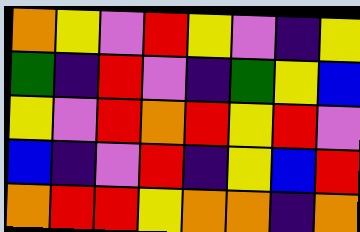[["orange", "yellow", "violet", "red", "yellow", "violet", "indigo", "yellow"], ["green", "indigo", "red", "violet", "indigo", "green", "yellow", "blue"], ["yellow", "violet", "red", "orange", "red", "yellow", "red", "violet"], ["blue", "indigo", "violet", "red", "indigo", "yellow", "blue", "red"], ["orange", "red", "red", "yellow", "orange", "orange", "indigo", "orange"]]